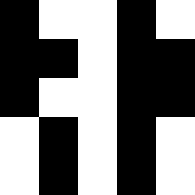[["black", "white", "white", "black", "white"], ["black", "black", "white", "black", "black"], ["black", "white", "white", "black", "black"], ["white", "black", "white", "black", "white"], ["white", "black", "white", "black", "white"]]